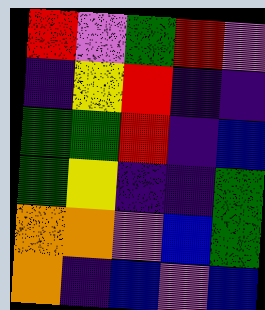[["red", "violet", "green", "red", "violet"], ["indigo", "yellow", "red", "indigo", "indigo"], ["green", "green", "red", "indigo", "blue"], ["green", "yellow", "indigo", "indigo", "green"], ["orange", "orange", "violet", "blue", "green"], ["orange", "indigo", "blue", "violet", "blue"]]